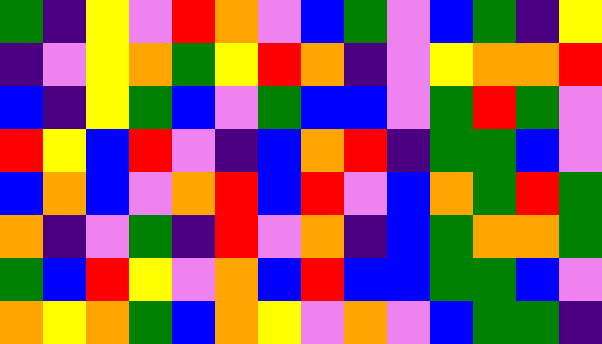[["green", "indigo", "yellow", "violet", "red", "orange", "violet", "blue", "green", "violet", "blue", "green", "indigo", "yellow"], ["indigo", "violet", "yellow", "orange", "green", "yellow", "red", "orange", "indigo", "violet", "yellow", "orange", "orange", "red"], ["blue", "indigo", "yellow", "green", "blue", "violet", "green", "blue", "blue", "violet", "green", "red", "green", "violet"], ["red", "yellow", "blue", "red", "violet", "indigo", "blue", "orange", "red", "indigo", "green", "green", "blue", "violet"], ["blue", "orange", "blue", "violet", "orange", "red", "blue", "red", "violet", "blue", "orange", "green", "red", "green"], ["orange", "indigo", "violet", "green", "indigo", "red", "violet", "orange", "indigo", "blue", "green", "orange", "orange", "green"], ["green", "blue", "red", "yellow", "violet", "orange", "blue", "red", "blue", "blue", "green", "green", "blue", "violet"], ["orange", "yellow", "orange", "green", "blue", "orange", "yellow", "violet", "orange", "violet", "blue", "green", "green", "indigo"]]